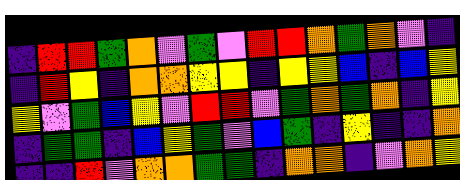[["indigo", "red", "red", "green", "orange", "violet", "green", "violet", "red", "red", "orange", "green", "orange", "violet", "indigo"], ["indigo", "red", "yellow", "indigo", "orange", "orange", "yellow", "yellow", "indigo", "yellow", "yellow", "blue", "indigo", "blue", "yellow"], ["yellow", "violet", "green", "blue", "yellow", "violet", "red", "red", "violet", "green", "orange", "green", "orange", "indigo", "yellow"], ["indigo", "green", "green", "indigo", "blue", "yellow", "green", "violet", "blue", "green", "indigo", "yellow", "indigo", "indigo", "orange"], ["indigo", "indigo", "red", "violet", "orange", "orange", "green", "green", "indigo", "orange", "orange", "indigo", "violet", "orange", "yellow"]]